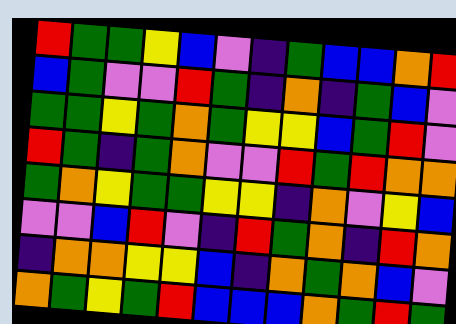[["red", "green", "green", "yellow", "blue", "violet", "indigo", "green", "blue", "blue", "orange", "red"], ["blue", "green", "violet", "violet", "red", "green", "indigo", "orange", "indigo", "green", "blue", "violet"], ["green", "green", "yellow", "green", "orange", "green", "yellow", "yellow", "blue", "green", "red", "violet"], ["red", "green", "indigo", "green", "orange", "violet", "violet", "red", "green", "red", "orange", "orange"], ["green", "orange", "yellow", "green", "green", "yellow", "yellow", "indigo", "orange", "violet", "yellow", "blue"], ["violet", "violet", "blue", "red", "violet", "indigo", "red", "green", "orange", "indigo", "red", "orange"], ["indigo", "orange", "orange", "yellow", "yellow", "blue", "indigo", "orange", "green", "orange", "blue", "violet"], ["orange", "green", "yellow", "green", "red", "blue", "blue", "blue", "orange", "green", "red", "green"]]